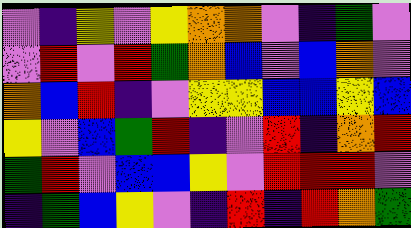[["violet", "indigo", "yellow", "violet", "yellow", "orange", "orange", "violet", "indigo", "green", "violet"], ["violet", "red", "violet", "red", "green", "orange", "blue", "violet", "blue", "orange", "violet"], ["orange", "blue", "red", "indigo", "violet", "yellow", "yellow", "blue", "blue", "yellow", "blue"], ["yellow", "violet", "blue", "green", "red", "indigo", "violet", "red", "indigo", "orange", "red"], ["green", "red", "violet", "blue", "blue", "yellow", "violet", "red", "red", "red", "violet"], ["indigo", "green", "blue", "yellow", "violet", "indigo", "red", "indigo", "red", "orange", "green"]]